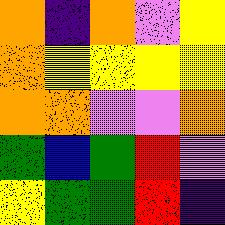[["orange", "indigo", "orange", "violet", "yellow"], ["orange", "yellow", "yellow", "yellow", "yellow"], ["orange", "orange", "violet", "violet", "orange"], ["green", "blue", "green", "red", "violet"], ["yellow", "green", "green", "red", "indigo"]]